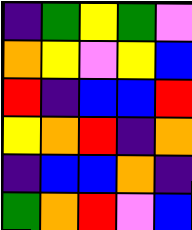[["indigo", "green", "yellow", "green", "violet"], ["orange", "yellow", "violet", "yellow", "blue"], ["red", "indigo", "blue", "blue", "red"], ["yellow", "orange", "red", "indigo", "orange"], ["indigo", "blue", "blue", "orange", "indigo"], ["green", "orange", "red", "violet", "blue"]]